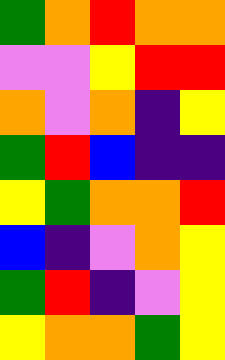[["green", "orange", "red", "orange", "orange"], ["violet", "violet", "yellow", "red", "red"], ["orange", "violet", "orange", "indigo", "yellow"], ["green", "red", "blue", "indigo", "indigo"], ["yellow", "green", "orange", "orange", "red"], ["blue", "indigo", "violet", "orange", "yellow"], ["green", "red", "indigo", "violet", "yellow"], ["yellow", "orange", "orange", "green", "yellow"]]